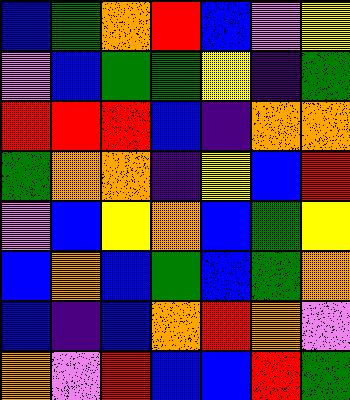[["blue", "green", "orange", "red", "blue", "violet", "yellow"], ["violet", "blue", "green", "green", "yellow", "indigo", "green"], ["red", "red", "red", "blue", "indigo", "orange", "orange"], ["green", "orange", "orange", "indigo", "yellow", "blue", "red"], ["violet", "blue", "yellow", "orange", "blue", "green", "yellow"], ["blue", "orange", "blue", "green", "blue", "green", "orange"], ["blue", "indigo", "blue", "orange", "red", "orange", "violet"], ["orange", "violet", "red", "blue", "blue", "red", "green"]]